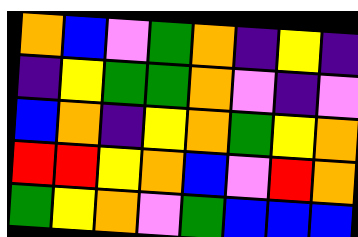[["orange", "blue", "violet", "green", "orange", "indigo", "yellow", "indigo"], ["indigo", "yellow", "green", "green", "orange", "violet", "indigo", "violet"], ["blue", "orange", "indigo", "yellow", "orange", "green", "yellow", "orange"], ["red", "red", "yellow", "orange", "blue", "violet", "red", "orange"], ["green", "yellow", "orange", "violet", "green", "blue", "blue", "blue"]]